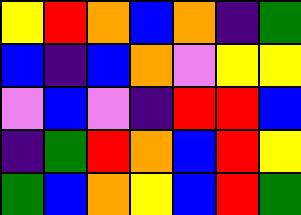[["yellow", "red", "orange", "blue", "orange", "indigo", "green"], ["blue", "indigo", "blue", "orange", "violet", "yellow", "yellow"], ["violet", "blue", "violet", "indigo", "red", "red", "blue"], ["indigo", "green", "red", "orange", "blue", "red", "yellow"], ["green", "blue", "orange", "yellow", "blue", "red", "green"]]